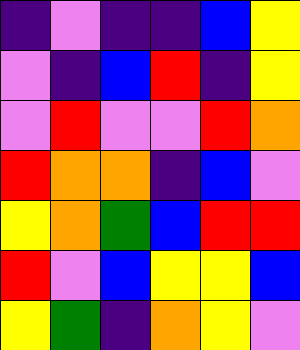[["indigo", "violet", "indigo", "indigo", "blue", "yellow"], ["violet", "indigo", "blue", "red", "indigo", "yellow"], ["violet", "red", "violet", "violet", "red", "orange"], ["red", "orange", "orange", "indigo", "blue", "violet"], ["yellow", "orange", "green", "blue", "red", "red"], ["red", "violet", "blue", "yellow", "yellow", "blue"], ["yellow", "green", "indigo", "orange", "yellow", "violet"]]